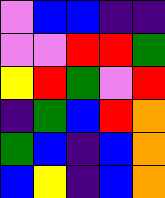[["violet", "blue", "blue", "indigo", "indigo"], ["violet", "violet", "red", "red", "green"], ["yellow", "red", "green", "violet", "red"], ["indigo", "green", "blue", "red", "orange"], ["green", "blue", "indigo", "blue", "orange"], ["blue", "yellow", "indigo", "blue", "orange"]]